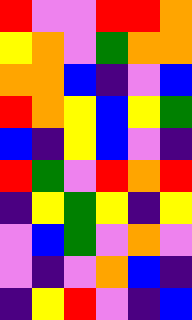[["red", "violet", "violet", "red", "red", "orange"], ["yellow", "orange", "violet", "green", "orange", "orange"], ["orange", "orange", "blue", "indigo", "violet", "blue"], ["red", "orange", "yellow", "blue", "yellow", "green"], ["blue", "indigo", "yellow", "blue", "violet", "indigo"], ["red", "green", "violet", "red", "orange", "red"], ["indigo", "yellow", "green", "yellow", "indigo", "yellow"], ["violet", "blue", "green", "violet", "orange", "violet"], ["violet", "indigo", "violet", "orange", "blue", "indigo"], ["indigo", "yellow", "red", "violet", "indigo", "blue"]]